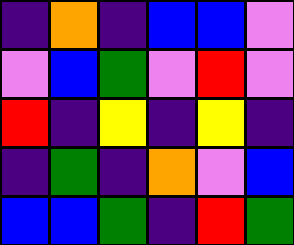[["indigo", "orange", "indigo", "blue", "blue", "violet"], ["violet", "blue", "green", "violet", "red", "violet"], ["red", "indigo", "yellow", "indigo", "yellow", "indigo"], ["indigo", "green", "indigo", "orange", "violet", "blue"], ["blue", "blue", "green", "indigo", "red", "green"]]